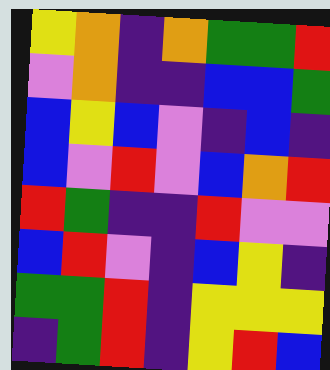[["yellow", "orange", "indigo", "orange", "green", "green", "red"], ["violet", "orange", "indigo", "indigo", "blue", "blue", "green"], ["blue", "yellow", "blue", "violet", "indigo", "blue", "indigo"], ["blue", "violet", "red", "violet", "blue", "orange", "red"], ["red", "green", "indigo", "indigo", "red", "violet", "violet"], ["blue", "red", "violet", "indigo", "blue", "yellow", "indigo"], ["green", "green", "red", "indigo", "yellow", "yellow", "yellow"], ["indigo", "green", "red", "indigo", "yellow", "red", "blue"]]